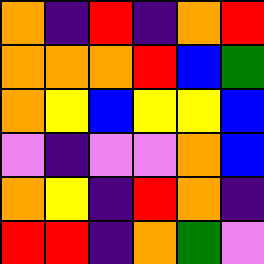[["orange", "indigo", "red", "indigo", "orange", "red"], ["orange", "orange", "orange", "red", "blue", "green"], ["orange", "yellow", "blue", "yellow", "yellow", "blue"], ["violet", "indigo", "violet", "violet", "orange", "blue"], ["orange", "yellow", "indigo", "red", "orange", "indigo"], ["red", "red", "indigo", "orange", "green", "violet"]]